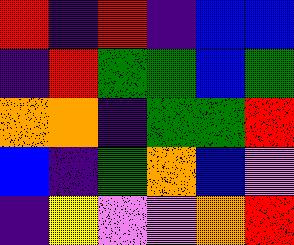[["red", "indigo", "red", "indigo", "blue", "blue"], ["indigo", "red", "green", "green", "blue", "green"], ["orange", "orange", "indigo", "green", "green", "red"], ["blue", "indigo", "green", "orange", "blue", "violet"], ["indigo", "yellow", "violet", "violet", "orange", "red"]]